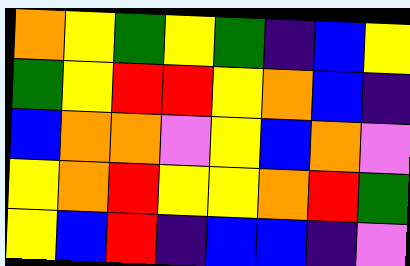[["orange", "yellow", "green", "yellow", "green", "indigo", "blue", "yellow"], ["green", "yellow", "red", "red", "yellow", "orange", "blue", "indigo"], ["blue", "orange", "orange", "violet", "yellow", "blue", "orange", "violet"], ["yellow", "orange", "red", "yellow", "yellow", "orange", "red", "green"], ["yellow", "blue", "red", "indigo", "blue", "blue", "indigo", "violet"]]